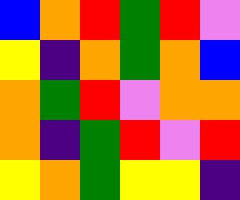[["blue", "orange", "red", "green", "red", "violet"], ["yellow", "indigo", "orange", "green", "orange", "blue"], ["orange", "green", "red", "violet", "orange", "orange"], ["orange", "indigo", "green", "red", "violet", "red"], ["yellow", "orange", "green", "yellow", "yellow", "indigo"]]